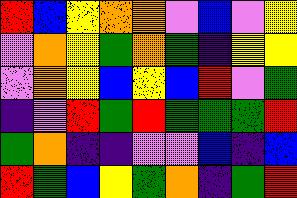[["red", "blue", "yellow", "orange", "orange", "violet", "blue", "violet", "yellow"], ["violet", "orange", "yellow", "green", "orange", "green", "indigo", "yellow", "yellow"], ["violet", "orange", "yellow", "blue", "yellow", "blue", "red", "violet", "green"], ["indigo", "violet", "red", "green", "red", "green", "green", "green", "red"], ["green", "orange", "indigo", "indigo", "violet", "violet", "blue", "indigo", "blue"], ["red", "green", "blue", "yellow", "green", "orange", "indigo", "green", "red"]]